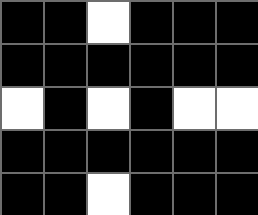[["black", "black", "white", "black", "black", "black"], ["black", "black", "black", "black", "black", "black"], ["white", "black", "white", "black", "white", "white"], ["black", "black", "black", "black", "black", "black"], ["black", "black", "white", "black", "black", "black"]]